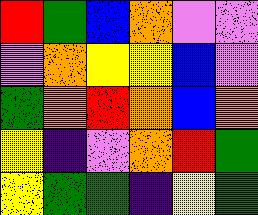[["red", "green", "blue", "orange", "violet", "violet"], ["violet", "orange", "yellow", "yellow", "blue", "violet"], ["green", "orange", "red", "orange", "blue", "orange"], ["yellow", "indigo", "violet", "orange", "red", "green"], ["yellow", "green", "green", "indigo", "yellow", "green"]]